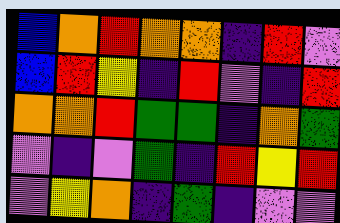[["blue", "orange", "red", "orange", "orange", "indigo", "red", "violet"], ["blue", "red", "yellow", "indigo", "red", "violet", "indigo", "red"], ["orange", "orange", "red", "green", "green", "indigo", "orange", "green"], ["violet", "indigo", "violet", "green", "indigo", "red", "yellow", "red"], ["violet", "yellow", "orange", "indigo", "green", "indigo", "violet", "violet"]]